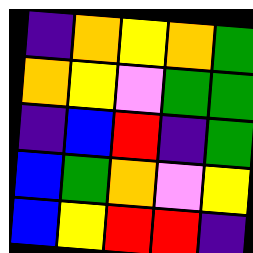[["indigo", "orange", "yellow", "orange", "green"], ["orange", "yellow", "violet", "green", "green"], ["indigo", "blue", "red", "indigo", "green"], ["blue", "green", "orange", "violet", "yellow"], ["blue", "yellow", "red", "red", "indigo"]]